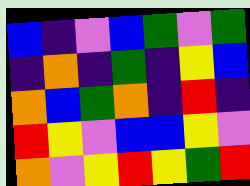[["blue", "indigo", "violet", "blue", "green", "violet", "green"], ["indigo", "orange", "indigo", "green", "indigo", "yellow", "blue"], ["orange", "blue", "green", "orange", "indigo", "red", "indigo"], ["red", "yellow", "violet", "blue", "blue", "yellow", "violet"], ["orange", "violet", "yellow", "red", "yellow", "green", "red"]]